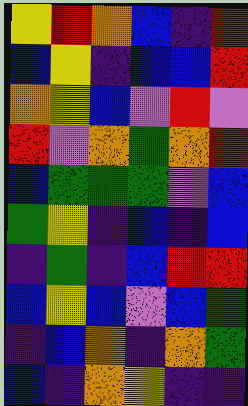[["yellow", "red", "orange", "blue", "indigo", "red"], ["blue", "yellow", "indigo", "blue", "blue", "red"], ["orange", "yellow", "blue", "violet", "red", "violet"], ["red", "violet", "orange", "green", "orange", "red"], ["blue", "green", "green", "green", "violet", "blue"], ["green", "yellow", "indigo", "blue", "indigo", "blue"], ["indigo", "green", "indigo", "blue", "red", "red"], ["blue", "yellow", "blue", "violet", "blue", "green"], ["indigo", "blue", "orange", "indigo", "orange", "green"], ["blue", "indigo", "orange", "yellow", "indigo", "indigo"]]